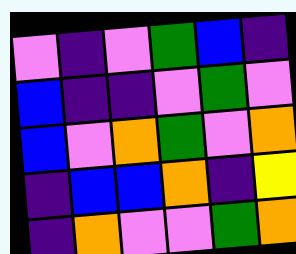[["violet", "indigo", "violet", "green", "blue", "indigo"], ["blue", "indigo", "indigo", "violet", "green", "violet"], ["blue", "violet", "orange", "green", "violet", "orange"], ["indigo", "blue", "blue", "orange", "indigo", "yellow"], ["indigo", "orange", "violet", "violet", "green", "orange"]]